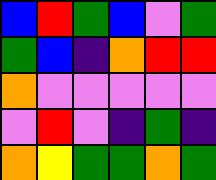[["blue", "red", "green", "blue", "violet", "green"], ["green", "blue", "indigo", "orange", "red", "red"], ["orange", "violet", "violet", "violet", "violet", "violet"], ["violet", "red", "violet", "indigo", "green", "indigo"], ["orange", "yellow", "green", "green", "orange", "green"]]